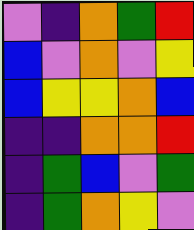[["violet", "indigo", "orange", "green", "red"], ["blue", "violet", "orange", "violet", "yellow"], ["blue", "yellow", "yellow", "orange", "blue"], ["indigo", "indigo", "orange", "orange", "red"], ["indigo", "green", "blue", "violet", "green"], ["indigo", "green", "orange", "yellow", "violet"]]